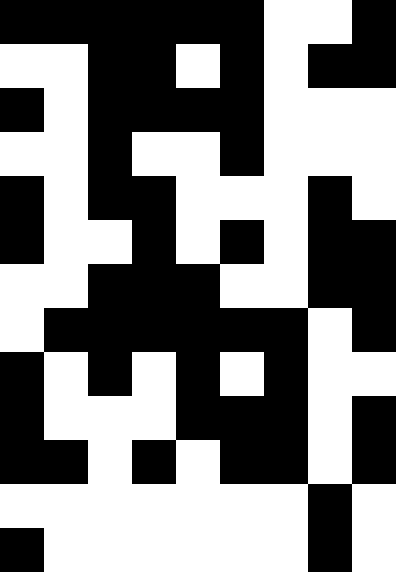[["black", "black", "black", "black", "black", "black", "white", "white", "black"], ["white", "white", "black", "black", "white", "black", "white", "black", "black"], ["black", "white", "black", "black", "black", "black", "white", "white", "white"], ["white", "white", "black", "white", "white", "black", "white", "white", "white"], ["black", "white", "black", "black", "white", "white", "white", "black", "white"], ["black", "white", "white", "black", "white", "black", "white", "black", "black"], ["white", "white", "black", "black", "black", "white", "white", "black", "black"], ["white", "black", "black", "black", "black", "black", "black", "white", "black"], ["black", "white", "black", "white", "black", "white", "black", "white", "white"], ["black", "white", "white", "white", "black", "black", "black", "white", "black"], ["black", "black", "white", "black", "white", "black", "black", "white", "black"], ["white", "white", "white", "white", "white", "white", "white", "black", "white"], ["black", "white", "white", "white", "white", "white", "white", "black", "white"]]